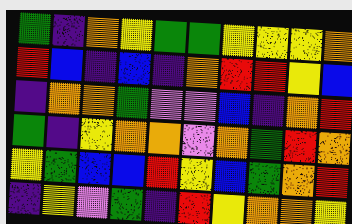[["green", "indigo", "orange", "yellow", "green", "green", "yellow", "yellow", "yellow", "orange"], ["red", "blue", "indigo", "blue", "indigo", "orange", "red", "red", "yellow", "blue"], ["indigo", "orange", "orange", "green", "violet", "violet", "blue", "indigo", "orange", "red"], ["green", "indigo", "yellow", "orange", "orange", "violet", "orange", "green", "red", "orange"], ["yellow", "green", "blue", "blue", "red", "yellow", "blue", "green", "orange", "red"], ["indigo", "yellow", "violet", "green", "indigo", "red", "yellow", "orange", "orange", "yellow"]]